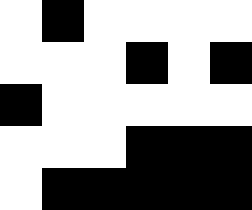[["white", "black", "white", "white", "white", "white"], ["white", "white", "white", "black", "white", "black"], ["black", "white", "white", "white", "white", "white"], ["white", "white", "white", "black", "black", "black"], ["white", "black", "black", "black", "black", "black"]]